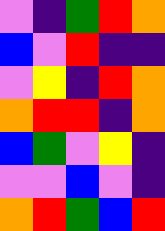[["violet", "indigo", "green", "red", "orange"], ["blue", "violet", "red", "indigo", "indigo"], ["violet", "yellow", "indigo", "red", "orange"], ["orange", "red", "red", "indigo", "orange"], ["blue", "green", "violet", "yellow", "indigo"], ["violet", "violet", "blue", "violet", "indigo"], ["orange", "red", "green", "blue", "red"]]